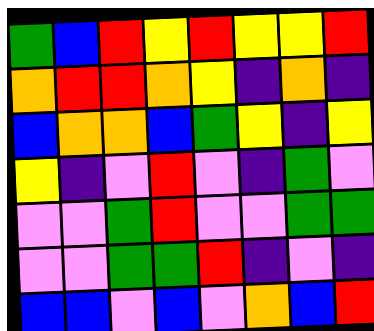[["green", "blue", "red", "yellow", "red", "yellow", "yellow", "red"], ["orange", "red", "red", "orange", "yellow", "indigo", "orange", "indigo"], ["blue", "orange", "orange", "blue", "green", "yellow", "indigo", "yellow"], ["yellow", "indigo", "violet", "red", "violet", "indigo", "green", "violet"], ["violet", "violet", "green", "red", "violet", "violet", "green", "green"], ["violet", "violet", "green", "green", "red", "indigo", "violet", "indigo"], ["blue", "blue", "violet", "blue", "violet", "orange", "blue", "red"]]